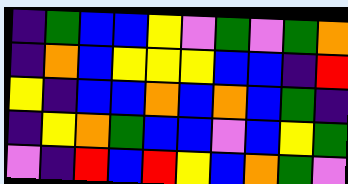[["indigo", "green", "blue", "blue", "yellow", "violet", "green", "violet", "green", "orange"], ["indigo", "orange", "blue", "yellow", "yellow", "yellow", "blue", "blue", "indigo", "red"], ["yellow", "indigo", "blue", "blue", "orange", "blue", "orange", "blue", "green", "indigo"], ["indigo", "yellow", "orange", "green", "blue", "blue", "violet", "blue", "yellow", "green"], ["violet", "indigo", "red", "blue", "red", "yellow", "blue", "orange", "green", "violet"]]